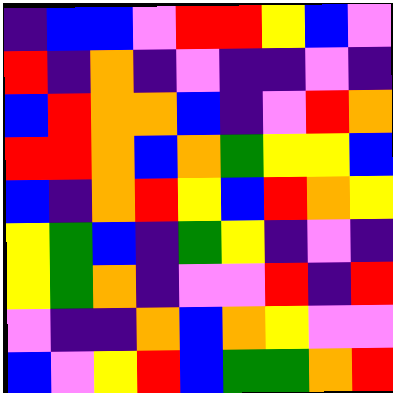[["indigo", "blue", "blue", "violet", "red", "red", "yellow", "blue", "violet"], ["red", "indigo", "orange", "indigo", "violet", "indigo", "indigo", "violet", "indigo"], ["blue", "red", "orange", "orange", "blue", "indigo", "violet", "red", "orange"], ["red", "red", "orange", "blue", "orange", "green", "yellow", "yellow", "blue"], ["blue", "indigo", "orange", "red", "yellow", "blue", "red", "orange", "yellow"], ["yellow", "green", "blue", "indigo", "green", "yellow", "indigo", "violet", "indigo"], ["yellow", "green", "orange", "indigo", "violet", "violet", "red", "indigo", "red"], ["violet", "indigo", "indigo", "orange", "blue", "orange", "yellow", "violet", "violet"], ["blue", "violet", "yellow", "red", "blue", "green", "green", "orange", "red"]]